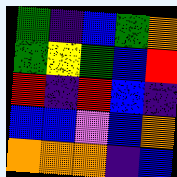[["green", "indigo", "blue", "green", "orange"], ["green", "yellow", "green", "blue", "red"], ["red", "indigo", "red", "blue", "indigo"], ["blue", "blue", "violet", "blue", "orange"], ["orange", "orange", "orange", "indigo", "blue"]]